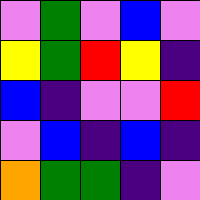[["violet", "green", "violet", "blue", "violet"], ["yellow", "green", "red", "yellow", "indigo"], ["blue", "indigo", "violet", "violet", "red"], ["violet", "blue", "indigo", "blue", "indigo"], ["orange", "green", "green", "indigo", "violet"]]